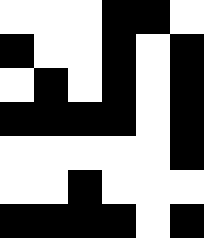[["white", "white", "white", "black", "black", "white"], ["black", "white", "white", "black", "white", "black"], ["white", "black", "white", "black", "white", "black"], ["black", "black", "black", "black", "white", "black"], ["white", "white", "white", "white", "white", "black"], ["white", "white", "black", "white", "white", "white"], ["black", "black", "black", "black", "white", "black"]]